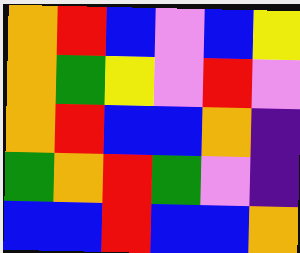[["orange", "red", "blue", "violet", "blue", "yellow"], ["orange", "green", "yellow", "violet", "red", "violet"], ["orange", "red", "blue", "blue", "orange", "indigo"], ["green", "orange", "red", "green", "violet", "indigo"], ["blue", "blue", "red", "blue", "blue", "orange"]]